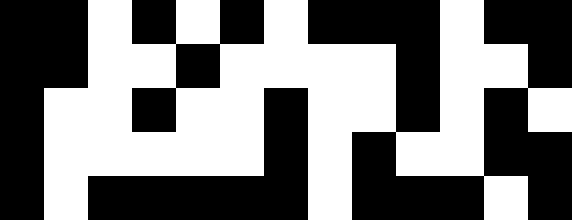[["black", "black", "white", "black", "white", "black", "white", "black", "black", "black", "white", "black", "black"], ["black", "black", "white", "white", "black", "white", "white", "white", "white", "black", "white", "white", "black"], ["black", "white", "white", "black", "white", "white", "black", "white", "white", "black", "white", "black", "white"], ["black", "white", "white", "white", "white", "white", "black", "white", "black", "white", "white", "black", "black"], ["black", "white", "black", "black", "black", "black", "black", "white", "black", "black", "black", "white", "black"]]